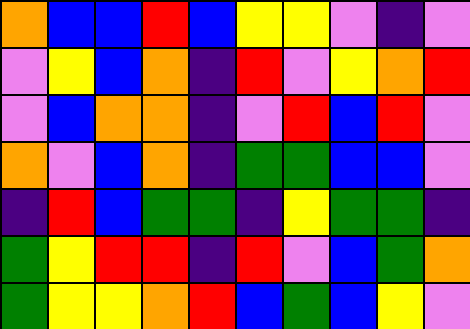[["orange", "blue", "blue", "red", "blue", "yellow", "yellow", "violet", "indigo", "violet"], ["violet", "yellow", "blue", "orange", "indigo", "red", "violet", "yellow", "orange", "red"], ["violet", "blue", "orange", "orange", "indigo", "violet", "red", "blue", "red", "violet"], ["orange", "violet", "blue", "orange", "indigo", "green", "green", "blue", "blue", "violet"], ["indigo", "red", "blue", "green", "green", "indigo", "yellow", "green", "green", "indigo"], ["green", "yellow", "red", "red", "indigo", "red", "violet", "blue", "green", "orange"], ["green", "yellow", "yellow", "orange", "red", "blue", "green", "blue", "yellow", "violet"]]